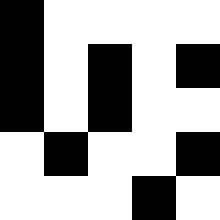[["black", "white", "white", "white", "white"], ["black", "white", "black", "white", "black"], ["black", "white", "black", "white", "white"], ["white", "black", "white", "white", "black"], ["white", "white", "white", "black", "white"]]